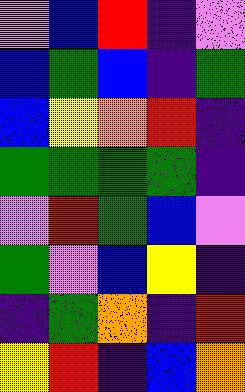[["violet", "blue", "red", "indigo", "violet"], ["blue", "green", "blue", "indigo", "green"], ["blue", "yellow", "orange", "red", "indigo"], ["green", "green", "green", "green", "indigo"], ["violet", "red", "green", "blue", "violet"], ["green", "violet", "blue", "yellow", "indigo"], ["indigo", "green", "orange", "indigo", "red"], ["yellow", "red", "indigo", "blue", "orange"]]